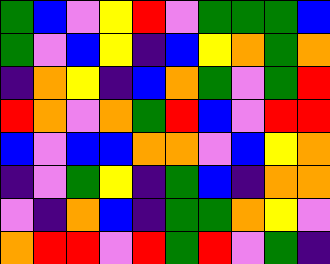[["green", "blue", "violet", "yellow", "red", "violet", "green", "green", "green", "blue"], ["green", "violet", "blue", "yellow", "indigo", "blue", "yellow", "orange", "green", "orange"], ["indigo", "orange", "yellow", "indigo", "blue", "orange", "green", "violet", "green", "red"], ["red", "orange", "violet", "orange", "green", "red", "blue", "violet", "red", "red"], ["blue", "violet", "blue", "blue", "orange", "orange", "violet", "blue", "yellow", "orange"], ["indigo", "violet", "green", "yellow", "indigo", "green", "blue", "indigo", "orange", "orange"], ["violet", "indigo", "orange", "blue", "indigo", "green", "green", "orange", "yellow", "violet"], ["orange", "red", "red", "violet", "red", "green", "red", "violet", "green", "indigo"]]